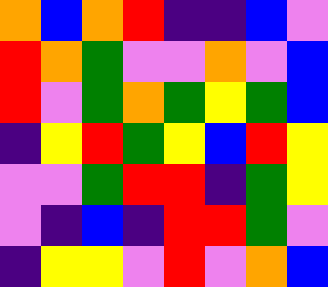[["orange", "blue", "orange", "red", "indigo", "indigo", "blue", "violet"], ["red", "orange", "green", "violet", "violet", "orange", "violet", "blue"], ["red", "violet", "green", "orange", "green", "yellow", "green", "blue"], ["indigo", "yellow", "red", "green", "yellow", "blue", "red", "yellow"], ["violet", "violet", "green", "red", "red", "indigo", "green", "yellow"], ["violet", "indigo", "blue", "indigo", "red", "red", "green", "violet"], ["indigo", "yellow", "yellow", "violet", "red", "violet", "orange", "blue"]]